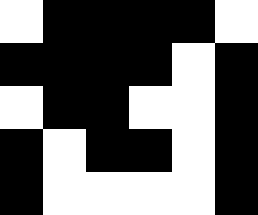[["white", "black", "black", "black", "black", "white"], ["black", "black", "black", "black", "white", "black"], ["white", "black", "black", "white", "white", "black"], ["black", "white", "black", "black", "white", "black"], ["black", "white", "white", "white", "white", "black"]]